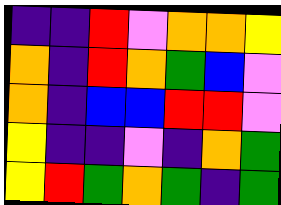[["indigo", "indigo", "red", "violet", "orange", "orange", "yellow"], ["orange", "indigo", "red", "orange", "green", "blue", "violet"], ["orange", "indigo", "blue", "blue", "red", "red", "violet"], ["yellow", "indigo", "indigo", "violet", "indigo", "orange", "green"], ["yellow", "red", "green", "orange", "green", "indigo", "green"]]